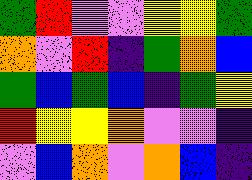[["green", "red", "violet", "violet", "yellow", "yellow", "green"], ["orange", "violet", "red", "indigo", "green", "orange", "blue"], ["green", "blue", "green", "blue", "indigo", "green", "yellow"], ["red", "yellow", "yellow", "orange", "violet", "violet", "indigo"], ["violet", "blue", "orange", "violet", "orange", "blue", "indigo"]]